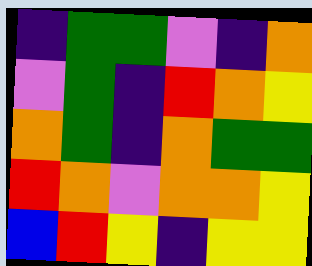[["indigo", "green", "green", "violet", "indigo", "orange"], ["violet", "green", "indigo", "red", "orange", "yellow"], ["orange", "green", "indigo", "orange", "green", "green"], ["red", "orange", "violet", "orange", "orange", "yellow"], ["blue", "red", "yellow", "indigo", "yellow", "yellow"]]